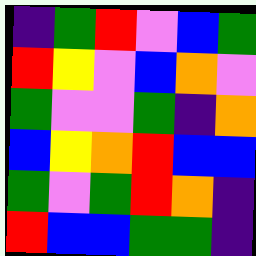[["indigo", "green", "red", "violet", "blue", "green"], ["red", "yellow", "violet", "blue", "orange", "violet"], ["green", "violet", "violet", "green", "indigo", "orange"], ["blue", "yellow", "orange", "red", "blue", "blue"], ["green", "violet", "green", "red", "orange", "indigo"], ["red", "blue", "blue", "green", "green", "indigo"]]